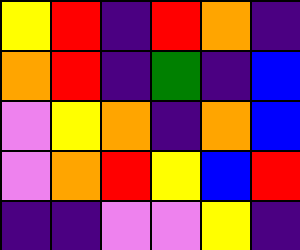[["yellow", "red", "indigo", "red", "orange", "indigo"], ["orange", "red", "indigo", "green", "indigo", "blue"], ["violet", "yellow", "orange", "indigo", "orange", "blue"], ["violet", "orange", "red", "yellow", "blue", "red"], ["indigo", "indigo", "violet", "violet", "yellow", "indigo"]]